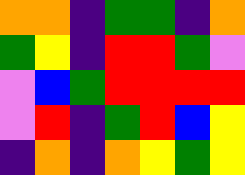[["orange", "orange", "indigo", "green", "green", "indigo", "orange"], ["green", "yellow", "indigo", "red", "red", "green", "violet"], ["violet", "blue", "green", "red", "red", "red", "red"], ["violet", "red", "indigo", "green", "red", "blue", "yellow"], ["indigo", "orange", "indigo", "orange", "yellow", "green", "yellow"]]